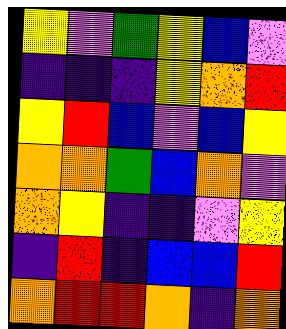[["yellow", "violet", "green", "yellow", "blue", "violet"], ["indigo", "indigo", "indigo", "yellow", "orange", "red"], ["yellow", "red", "blue", "violet", "blue", "yellow"], ["orange", "orange", "green", "blue", "orange", "violet"], ["orange", "yellow", "indigo", "indigo", "violet", "yellow"], ["indigo", "red", "indigo", "blue", "blue", "red"], ["orange", "red", "red", "orange", "indigo", "orange"]]